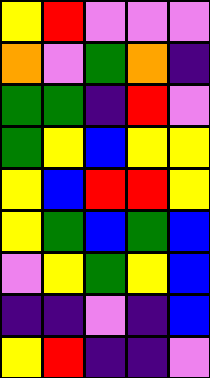[["yellow", "red", "violet", "violet", "violet"], ["orange", "violet", "green", "orange", "indigo"], ["green", "green", "indigo", "red", "violet"], ["green", "yellow", "blue", "yellow", "yellow"], ["yellow", "blue", "red", "red", "yellow"], ["yellow", "green", "blue", "green", "blue"], ["violet", "yellow", "green", "yellow", "blue"], ["indigo", "indigo", "violet", "indigo", "blue"], ["yellow", "red", "indigo", "indigo", "violet"]]